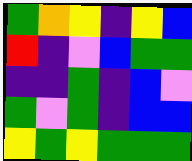[["green", "orange", "yellow", "indigo", "yellow", "blue"], ["red", "indigo", "violet", "blue", "green", "green"], ["indigo", "indigo", "green", "indigo", "blue", "violet"], ["green", "violet", "green", "indigo", "blue", "blue"], ["yellow", "green", "yellow", "green", "green", "green"]]